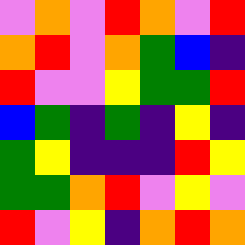[["violet", "orange", "violet", "red", "orange", "violet", "red"], ["orange", "red", "violet", "orange", "green", "blue", "indigo"], ["red", "violet", "violet", "yellow", "green", "green", "red"], ["blue", "green", "indigo", "green", "indigo", "yellow", "indigo"], ["green", "yellow", "indigo", "indigo", "indigo", "red", "yellow"], ["green", "green", "orange", "red", "violet", "yellow", "violet"], ["red", "violet", "yellow", "indigo", "orange", "red", "orange"]]